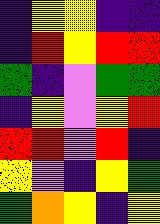[["indigo", "yellow", "yellow", "indigo", "indigo"], ["indigo", "red", "yellow", "red", "red"], ["green", "indigo", "violet", "green", "green"], ["indigo", "yellow", "violet", "yellow", "red"], ["red", "red", "violet", "red", "indigo"], ["yellow", "violet", "indigo", "yellow", "green"], ["green", "orange", "yellow", "indigo", "yellow"]]